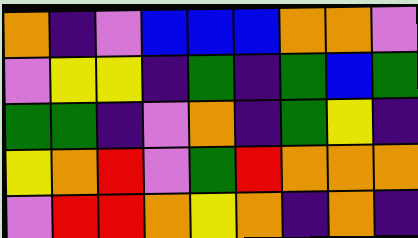[["orange", "indigo", "violet", "blue", "blue", "blue", "orange", "orange", "violet"], ["violet", "yellow", "yellow", "indigo", "green", "indigo", "green", "blue", "green"], ["green", "green", "indigo", "violet", "orange", "indigo", "green", "yellow", "indigo"], ["yellow", "orange", "red", "violet", "green", "red", "orange", "orange", "orange"], ["violet", "red", "red", "orange", "yellow", "orange", "indigo", "orange", "indigo"]]